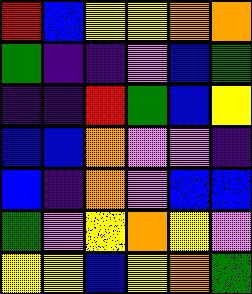[["red", "blue", "yellow", "yellow", "orange", "orange"], ["green", "indigo", "indigo", "violet", "blue", "green"], ["indigo", "indigo", "red", "green", "blue", "yellow"], ["blue", "blue", "orange", "violet", "violet", "indigo"], ["blue", "indigo", "orange", "violet", "blue", "blue"], ["green", "violet", "yellow", "orange", "yellow", "violet"], ["yellow", "yellow", "blue", "yellow", "orange", "green"]]